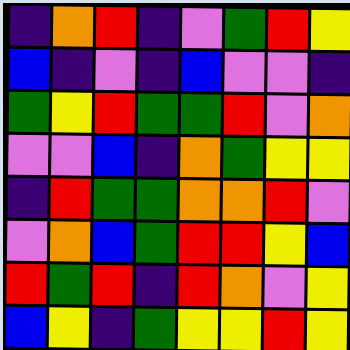[["indigo", "orange", "red", "indigo", "violet", "green", "red", "yellow"], ["blue", "indigo", "violet", "indigo", "blue", "violet", "violet", "indigo"], ["green", "yellow", "red", "green", "green", "red", "violet", "orange"], ["violet", "violet", "blue", "indigo", "orange", "green", "yellow", "yellow"], ["indigo", "red", "green", "green", "orange", "orange", "red", "violet"], ["violet", "orange", "blue", "green", "red", "red", "yellow", "blue"], ["red", "green", "red", "indigo", "red", "orange", "violet", "yellow"], ["blue", "yellow", "indigo", "green", "yellow", "yellow", "red", "yellow"]]